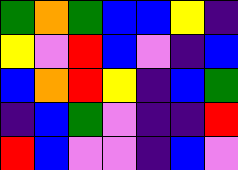[["green", "orange", "green", "blue", "blue", "yellow", "indigo"], ["yellow", "violet", "red", "blue", "violet", "indigo", "blue"], ["blue", "orange", "red", "yellow", "indigo", "blue", "green"], ["indigo", "blue", "green", "violet", "indigo", "indigo", "red"], ["red", "blue", "violet", "violet", "indigo", "blue", "violet"]]